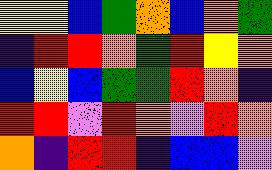[["yellow", "yellow", "blue", "green", "orange", "blue", "orange", "green"], ["indigo", "red", "red", "orange", "green", "red", "yellow", "orange"], ["blue", "yellow", "blue", "green", "green", "red", "orange", "indigo"], ["red", "red", "violet", "red", "orange", "violet", "red", "orange"], ["orange", "indigo", "red", "red", "indigo", "blue", "blue", "violet"]]